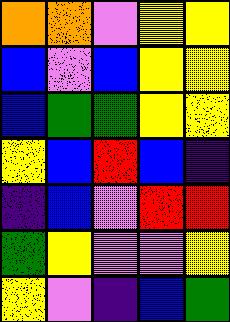[["orange", "orange", "violet", "yellow", "yellow"], ["blue", "violet", "blue", "yellow", "yellow"], ["blue", "green", "green", "yellow", "yellow"], ["yellow", "blue", "red", "blue", "indigo"], ["indigo", "blue", "violet", "red", "red"], ["green", "yellow", "violet", "violet", "yellow"], ["yellow", "violet", "indigo", "blue", "green"]]